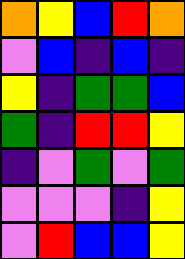[["orange", "yellow", "blue", "red", "orange"], ["violet", "blue", "indigo", "blue", "indigo"], ["yellow", "indigo", "green", "green", "blue"], ["green", "indigo", "red", "red", "yellow"], ["indigo", "violet", "green", "violet", "green"], ["violet", "violet", "violet", "indigo", "yellow"], ["violet", "red", "blue", "blue", "yellow"]]